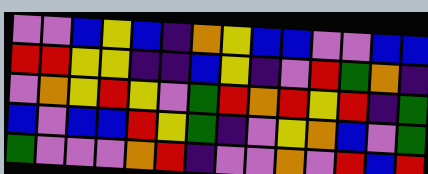[["violet", "violet", "blue", "yellow", "blue", "indigo", "orange", "yellow", "blue", "blue", "violet", "violet", "blue", "blue"], ["red", "red", "yellow", "yellow", "indigo", "indigo", "blue", "yellow", "indigo", "violet", "red", "green", "orange", "indigo"], ["violet", "orange", "yellow", "red", "yellow", "violet", "green", "red", "orange", "red", "yellow", "red", "indigo", "green"], ["blue", "violet", "blue", "blue", "red", "yellow", "green", "indigo", "violet", "yellow", "orange", "blue", "violet", "green"], ["green", "violet", "violet", "violet", "orange", "red", "indigo", "violet", "violet", "orange", "violet", "red", "blue", "red"]]